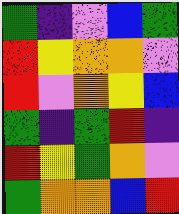[["green", "indigo", "violet", "blue", "green"], ["red", "yellow", "orange", "orange", "violet"], ["red", "violet", "orange", "yellow", "blue"], ["green", "indigo", "green", "red", "indigo"], ["red", "yellow", "green", "orange", "violet"], ["green", "orange", "orange", "blue", "red"]]